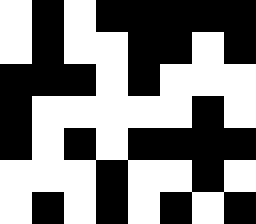[["white", "black", "white", "black", "black", "black", "black", "black"], ["white", "black", "white", "white", "black", "black", "white", "black"], ["black", "black", "black", "white", "black", "white", "white", "white"], ["black", "white", "white", "white", "white", "white", "black", "white"], ["black", "white", "black", "white", "black", "black", "black", "black"], ["white", "white", "white", "black", "white", "white", "black", "white"], ["white", "black", "white", "black", "white", "black", "white", "black"]]